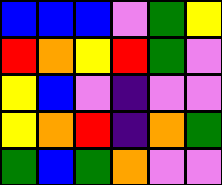[["blue", "blue", "blue", "violet", "green", "yellow"], ["red", "orange", "yellow", "red", "green", "violet"], ["yellow", "blue", "violet", "indigo", "violet", "violet"], ["yellow", "orange", "red", "indigo", "orange", "green"], ["green", "blue", "green", "orange", "violet", "violet"]]